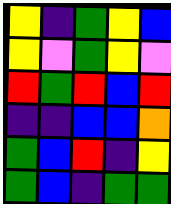[["yellow", "indigo", "green", "yellow", "blue"], ["yellow", "violet", "green", "yellow", "violet"], ["red", "green", "red", "blue", "red"], ["indigo", "indigo", "blue", "blue", "orange"], ["green", "blue", "red", "indigo", "yellow"], ["green", "blue", "indigo", "green", "green"]]